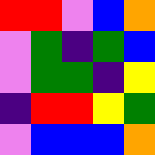[["red", "red", "violet", "blue", "orange"], ["violet", "green", "indigo", "green", "blue"], ["violet", "green", "green", "indigo", "yellow"], ["indigo", "red", "red", "yellow", "green"], ["violet", "blue", "blue", "blue", "orange"]]